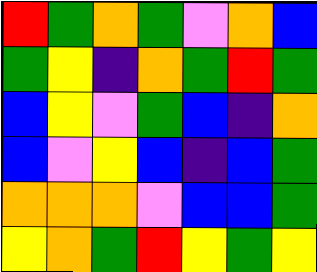[["red", "green", "orange", "green", "violet", "orange", "blue"], ["green", "yellow", "indigo", "orange", "green", "red", "green"], ["blue", "yellow", "violet", "green", "blue", "indigo", "orange"], ["blue", "violet", "yellow", "blue", "indigo", "blue", "green"], ["orange", "orange", "orange", "violet", "blue", "blue", "green"], ["yellow", "orange", "green", "red", "yellow", "green", "yellow"]]